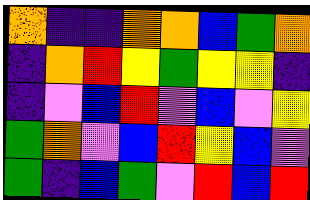[["orange", "indigo", "indigo", "orange", "orange", "blue", "green", "orange"], ["indigo", "orange", "red", "yellow", "green", "yellow", "yellow", "indigo"], ["indigo", "violet", "blue", "red", "violet", "blue", "violet", "yellow"], ["green", "orange", "violet", "blue", "red", "yellow", "blue", "violet"], ["green", "indigo", "blue", "green", "violet", "red", "blue", "red"]]